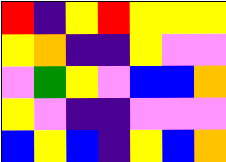[["red", "indigo", "yellow", "red", "yellow", "yellow", "yellow"], ["yellow", "orange", "indigo", "indigo", "yellow", "violet", "violet"], ["violet", "green", "yellow", "violet", "blue", "blue", "orange"], ["yellow", "violet", "indigo", "indigo", "violet", "violet", "violet"], ["blue", "yellow", "blue", "indigo", "yellow", "blue", "orange"]]